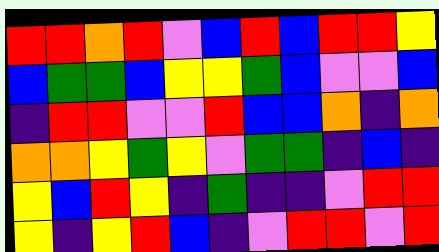[["red", "red", "orange", "red", "violet", "blue", "red", "blue", "red", "red", "yellow"], ["blue", "green", "green", "blue", "yellow", "yellow", "green", "blue", "violet", "violet", "blue"], ["indigo", "red", "red", "violet", "violet", "red", "blue", "blue", "orange", "indigo", "orange"], ["orange", "orange", "yellow", "green", "yellow", "violet", "green", "green", "indigo", "blue", "indigo"], ["yellow", "blue", "red", "yellow", "indigo", "green", "indigo", "indigo", "violet", "red", "red"], ["yellow", "indigo", "yellow", "red", "blue", "indigo", "violet", "red", "red", "violet", "red"]]